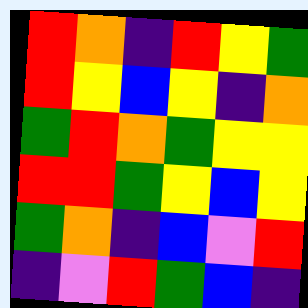[["red", "orange", "indigo", "red", "yellow", "green"], ["red", "yellow", "blue", "yellow", "indigo", "orange"], ["green", "red", "orange", "green", "yellow", "yellow"], ["red", "red", "green", "yellow", "blue", "yellow"], ["green", "orange", "indigo", "blue", "violet", "red"], ["indigo", "violet", "red", "green", "blue", "indigo"]]